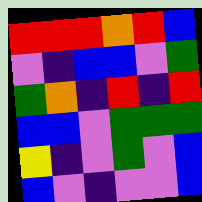[["red", "red", "red", "orange", "red", "blue"], ["violet", "indigo", "blue", "blue", "violet", "green"], ["green", "orange", "indigo", "red", "indigo", "red"], ["blue", "blue", "violet", "green", "green", "green"], ["yellow", "indigo", "violet", "green", "violet", "blue"], ["blue", "violet", "indigo", "violet", "violet", "blue"]]